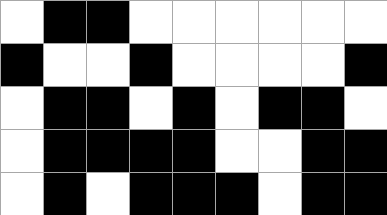[["white", "black", "black", "white", "white", "white", "white", "white", "white"], ["black", "white", "white", "black", "white", "white", "white", "white", "black"], ["white", "black", "black", "white", "black", "white", "black", "black", "white"], ["white", "black", "black", "black", "black", "white", "white", "black", "black"], ["white", "black", "white", "black", "black", "black", "white", "black", "black"]]